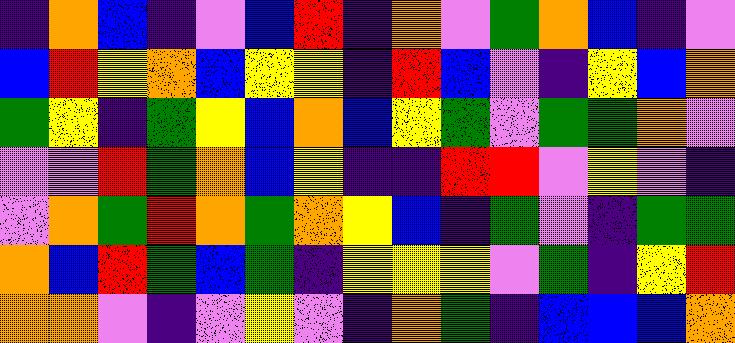[["indigo", "orange", "blue", "indigo", "violet", "blue", "red", "indigo", "orange", "violet", "green", "orange", "blue", "indigo", "violet"], ["blue", "red", "yellow", "orange", "blue", "yellow", "yellow", "indigo", "red", "blue", "violet", "indigo", "yellow", "blue", "orange"], ["green", "yellow", "indigo", "green", "yellow", "blue", "orange", "blue", "yellow", "green", "violet", "green", "green", "orange", "violet"], ["violet", "violet", "red", "green", "orange", "blue", "yellow", "indigo", "indigo", "red", "red", "violet", "yellow", "violet", "indigo"], ["violet", "orange", "green", "red", "orange", "green", "orange", "yellow", "blue", "indigo", "green", "violet", "indigo", "green", "green"], ["orange", "blue", "red", "green", "blue", "green", "indigo", "yellow", "yellow", "yellow", "violet", "green", "indigo", "yellow", "red"], ["orange", "orange", "violet", "indigo", "violet", "yellow", "violet", "indigo", "orange", "green", "indigo", "blue", "blue", "blue", "orange"]]